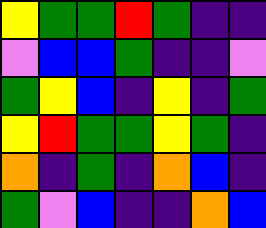[["yellow", "green", "green", "red", "green", "indigo", "indigo"], ["violet", "blue", "blue", "green", "indigo", "indigo", "violet"], ["green", "yellow", "blue", "indigo", "yellow", "indigo", "green"], ["yellow", "red", "green", "green", "yellow", "green", "indigo"], ["orange", "indigo", "green", "indigo", "orange", "blue", "indigo"], ["green", "violet", "blue", "indigo", "indigo", "orange", "blue"]]